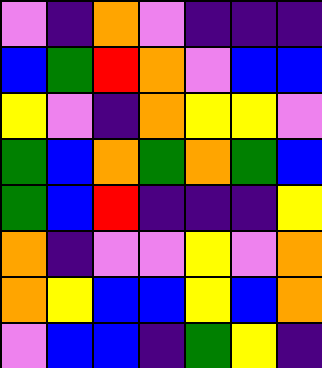[["violet", "indigo", "orange", "violet", "indigo", "indigo", "indigo"], ["blue", "green", "red", "orange", "violet", "blue", "blue"], ["yellow", "violet", "indigo", "orange", "yellow", "yellow", "violet"], ["green", "blue", "orange", "green", "orange", "green", "blue"], ["green", "blue", "red", "indigo", "indigo", "indigo", "yellow"], ["orange", "indigo", "violet", "violet", "yellow", "violet", "orange"], ["orange", "yellow", "blue", "blue", "yellow", "blue", "orange"], ["violet", "blue", "blue", "indigo", "green", "yellow", "indigo"]]